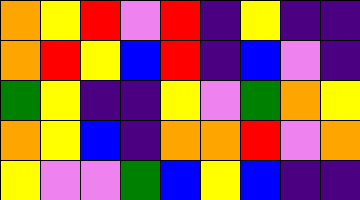[["orange", "yellow", "red", "violet", "red", "indigo", "yellow", "indigo", "indigo"], ["orange", "red", "yellow", "blue", "red", "indigo", "blue", "violet", "indigo"], ["green", "yellow", "indigo", "indigo", "yellow", "violet", "green", "orange", "yellow"], ["orange", "yellow", "blue", "indigo", "orange", "orange", "red", "violet", "orange"], ["yellow", "violet", "violet", "green", "blue", "yellow", "blue", "indigo", "indigo"]]